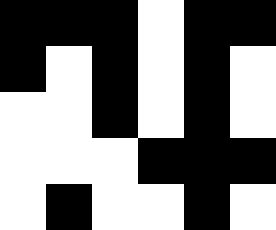[["black", "black", "black", "white", "black", "black"], ["black", "white", "black", "white", "black", "white"], ["white", "white", "black", "white", "black", "white"], ["white", "white", "white", "black", "black", "black"], ["white", "black", "white", "white", "black", "white"]]